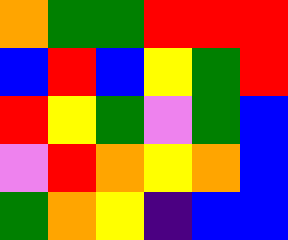[["orange", "green", "green", "red", "red", "red"], ["blue", "red", "blue", "yellow", "green", "red"], ["red", "yellow", "green", "violet", "green", "blue"], ["violet", "red", "orange", "yellow", "orange", "blue"], ["green", "orange", "yellow", "indigo", "blue", "blue"]]